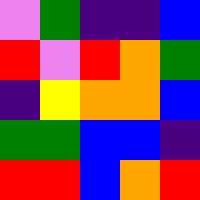[["violet", "green", "indigo", "indigo", "blue"], ["red", "violet", "red", "orange", "green"], ["indigo", "yellow", "orange", "orange", "blue"], ["green", "green", "blue", "blue", "indigo"], ["red", "red", "blue", "orange", "red"]]